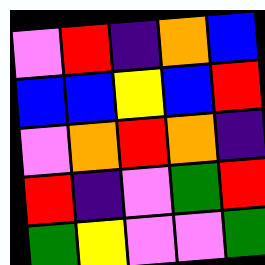[["violet", "red", "indigo", "orange", "blue"], ["blue", "blue", "yellow", "blue", "red"], ["violet", "orange", "red", "orange", "indigo"], ["red", "indigo", "violet", "green", "red"], ["green", "yellow", "violet", "violet", "green"]]